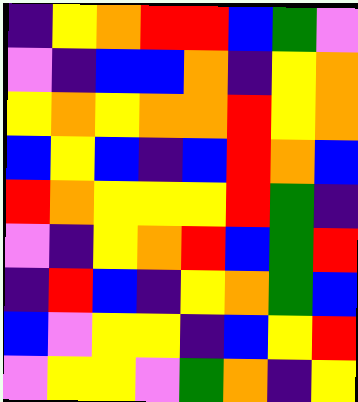[["indigo", "yellow", "orange", "red", "red", "blue", "green", "violet"], ["violet", "indigo", "blue", "blue", "orange", "indigo", "yellow", "orange"], ["yellow", "orange", "yellow", "orange", "orange", "red", "yellow", "orange"], ["blue", "yellow", "blue", "indigo", "blue", "red", "orange", "blue"], ["red", "orange", "yellow", "yellow", "yellow", "red", "green", "indigo"], ["violet", "indigo", "yellow", "orange", "red", "blue", "green", "red"], ["indigo", "red", "blue", "indigo", "yellow", "orange", "green", "blue"], ["blue", "violet", "yellow", "yellow", "indigo", "blue", "yellow", "red"], ["violet", "yellow", "yellow", "violet", "green", "orange", "indigo", "yellow"]]